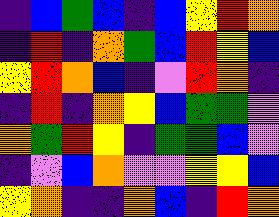[["indigo", "blue", "green", "blue", "indigo", "blue", "yellow", "red", "orange"], ["indigo", "red", "indigo", "orange", "green", "blue", "red", "yellow", "blue"], ["yellow", "red", "orange", "blue", "indigo", "violet", "red", "orange", "indigo"], ["indigo", "red", "indigo", "orange", "yellow", "blue", "green", "green", "violet"], ["orange", "green", "red", "yellow", "indigo", "green", "green", "blue", "violet"], ["indigo", "violet", "blue", "orange", "violet", "violet", "yellow", "yellow", "blue"], ["yellow", "orange", "indigo", "indigo", "orange", "blue", "indigo", "red", "orange"]]